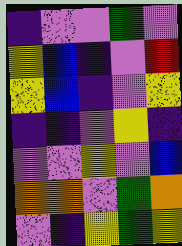[["indigo", "violet", "violet", "green", "violet"], ["yellow", "blue", "indigo", "violet", "red"], ["yellow", "blue", "indigo", "violet", "yellow"], ["indigo", "indigo", "violet", "yellow", "indigo"], ["violet", "violet", "yellow", "violet", "blue"], ["orange", "orange", "violet", "green", "orange"], ["violet", "indigo", "yellow", "green", "yellow"]]